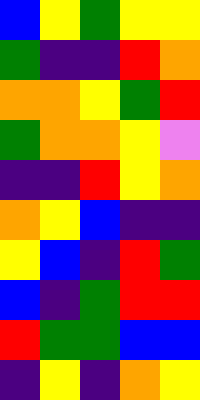[["blue", "yellow", "green", "yellow", "yellow"], ["green", "indigo", "indigo", "red", "orange"], ["orange", "orange", "yellow", "green", "red"], ["green", "orange", "orange", "yellow", "violet"], ["indigo", "indigo", "red", "yellow", "orange"], ["orange", "yellow", "blue", "indigo", "indigo"], ["yellow", "blue", "indigo", "red", "green"], ["blue", "indigo", "green", "red", "red"], ["red", "green", "green", "blue", "blue"], ["indigo", "yellow", "indigo", "orange", "yellow"]]